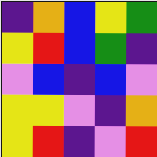[["indigo", "orange", "blue", "yellow", "green"], ["yellow", "red", "blue", "green", "indigo"], ["violet", "blue", "indigo", "blue", "violet"], ["yellow", "yellow", "violet", "indigo", "orange"], ["yellow", "red", "indigo", "violet", "red"]]